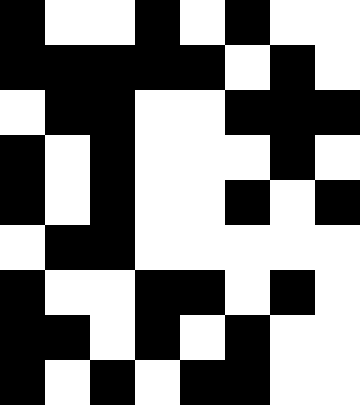[["black", "white", "white", "black", "white", "black", "white", "white"], ["black", "black", "black", "black", "black", "white", "black", "white"], ["white", "black", "black", "white", "white", "black", "black", "black"], ["black", "white", "black", "white", "white", "white", "black", "white"], ["black", "white", "black", "white", "white", "black", "white", "black"], ["white", "black", "black", "white", "white", "white", "white", "white"], ["black", "white", "white", "black", "black", "white", "black", "white"], ["black", "black", "white", "black", "white", "black", "white", "white"], ["black", "white", "black", "white", "black", "black", "white", "white"]]